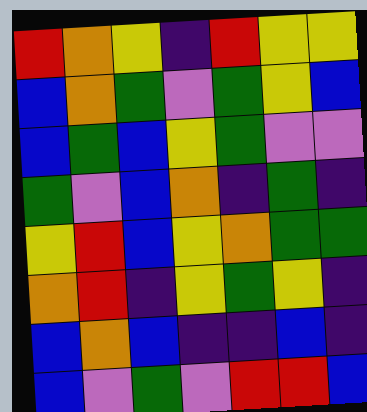[["red", "orange", "yellow", "indigo", "red", "yellow", "yellow"], ["blue", "orange", "green", "violet", "green", "yellow", "blue"], ["blue", "green", "blue", "yellow", "green", "violet", "violet"], ["green", "violet", "blue", "orange", "indigo", "green", "indigo"], ["yellow", "red", "blue", "yellow", "orange", "green", "green"], ["orange", "red", "indigo", "yellow", "green", "yellow", "indigo"], ["blue", "orange", "blue", "indigo", "indigo", "blue", "indigo"], ["blue", "violet", "green", "violet", "red", "red", "blue"]]